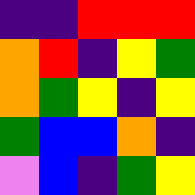[["indigo", "indigo", "red", "red", "red"], ["orange", "red", "indigo", "yellow", "green"], ["orange", "green", "yellow", "indigo", "yellow"], ["green", "blue", "blue", "orange", "indigo"], ["violet", "blue", "indigo", "green", "yellow"]]